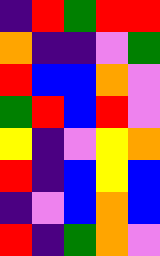[["indigo", "red", "green", "red", "red"], ["orange", "indigo", "indigo", "violet", "green"], ["red", "blue", "blue", "orange", "violet"], ["green", "red", "blue", "red", "violet"], ["yellow", "indigo", "violet", "yellow", "orange"], ["red", "indigo", "blue", "yellow", "blue"], ["indigo", "violet", "blue", "orange", "blue"], ["red", "indigo", "green", "orange", "violet"]]